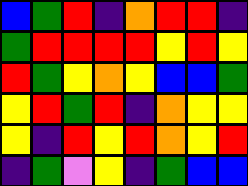[["blue", "green", "red", "indigo", "orange", "red", "red", "indigo"], ["green", "red", "red", "red", "red", "yellow", "red", "yellow"], ["red", "green", "yellow", "orange", "yellow", "blue", "blue", "green"], ["yellow", "red", "green", "red", "indigo", "orange", "yellow", "yellow"], ["yellow", "indigo", "red", "yellow", "red", "orange", "yellow", "red"], ["indigo", "green", "violet", "yellow", "indigo", "green", "blue", "blue"]]